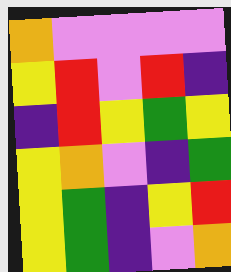[["orange", "violet", "violet", "violet", "violet"], ["yellow", "red", "violet", "red", "indigo"], ["indigo", "red", "yellow", "green", "yellow"], ["yellow", "orange", "violet", "indigo", "green"], ["yellow", "green", "indigo", "yellow", "red"], ["yellow", "green", "indigo", "violet", "orange"]]